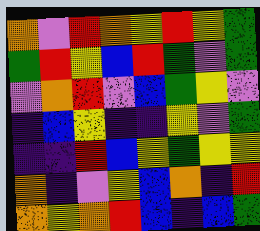[["orange", "violet", "red", "orange", "yellow", "red", "yellow", "green"], ["green", "red", "yellow", "blue", "red", "green", "violet", "green"], ["violet", "orange", "red", "violet", "blue", "green", "yellow", "violet"], ["indigo", "blue", "yellow", "indigo", "indigo", "yellow", "violet", "green"], ["indigo", "indigo", "red", "blue", "yellow", "green", "yellow", "yellow"], ["orange", "indigo", "violet", "yellow", "blue", "orange", "indigo", "red"], ["orange", "yellow", "orange", "red", "blue", "indigo", "blue", "green"]]